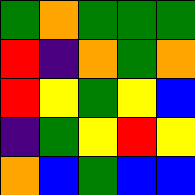[["green", "orange", "green", "green", "green"], ["red", "indigo", "orange", "green", "orange"], ["red", "yellow", "green", "yellow", "blue"], ["indigo", "green", "yellow", "red", "yellow"], ["orange", "blue", "green", "blue", "blue"]]